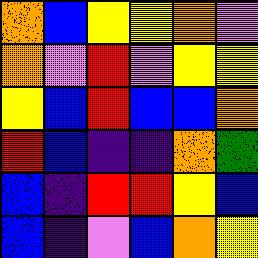[["orange", "blue", "yellow", "yellow", "orange", "violet"], ["orange", "violet", "red", "violet", "yellow", "yellow"], ["yellow", "blue", "red", "blue", "blue", "orange"], ["red", "blue", "indigo", "indigo", "orange", "green"], ["blue", "indigo", "red", "red", "yellow", "blue"], ["blue", "indigo", "violet", "blue", "orange", "yellow"]]